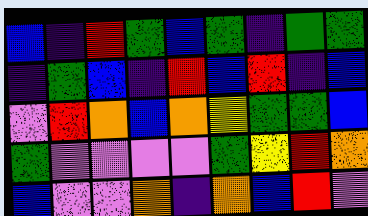[["blue", "indigo", "red", "green", "blue", "green", "indigo", "green", "green"], ["indigo", "green", "blue", "indigo", "red", "blue", "red", "indigo", "blue"], ["violet", "red", "orange", "blue", "orange", "yellow", "green", "green", "blue"], ["green", "violet", "violet", "violet", "violet", "green", "yellow", "red", "orange"], ["blue", "violet", "violet", "orange", "indigo", "orange", "blue", "red", "violet"]]